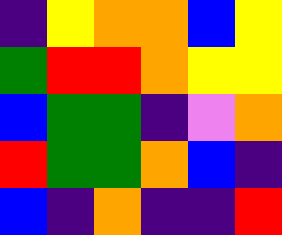[["indigo", "yellow", "orange", "orange", "blue", "yellow"], ["green", "red", "red", "orange", "yellow", "yellow"], ["blue", "green", "green", "indigo", "violet", "orange"], ["red", "green", "green", "orange", "blue", "indigo"], ["blue", "indigo", "orange", "indigo", "indigo", "red"]]